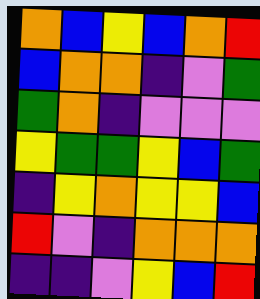[["orange", "blue", "yellow", "blue", "orange", "red"], ["blue", "orange", "orange", "indigo", "violet", "green"], ["green", "orange", "indigo", "violet", "violet", "violet"], ["yellow", "green", "green", "yellow", "blue", "green"], ["indigo", "yellow", "orange", "yellow", "yellow", "blue"], ["red", "violet", "indigo", "orange", "orange", "orange"], ["indigo", "indigo", "violet", "yellow", "blue", "red"]]